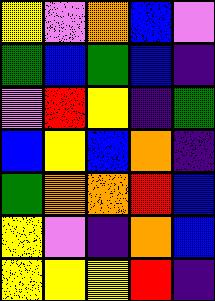[["yellow", "violet", "orange", "blue", "violet"], ["green", "blue", "green", "blue", "indigo"], ["violet", "red", "yellow", "indigo", "green"], ["blue", "yellow", "blue", "orange", "indigo"], ["green", "orange", "orange", "red", "blue"], ["yellow", "violet", "indigo", "orange", "blue"], ["yellow", "yellow", "yellow", "red", "indigo"]]